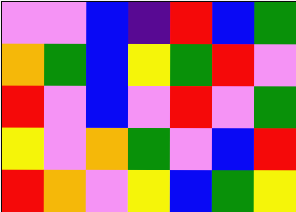[["violet", "violet", "blue", "indigo", "red", "blue", "green"], ["orange", "green", "blue", "yellow", "green", "red", "violet"], ["red", "violet", "blue", "violet", "red", "violet", "green"], ["yellow", "violet", "orange", "green", "violet", "blue", "red"], ["red", "orange", "violet", "yellow", "blue", "green", "yellow"]]